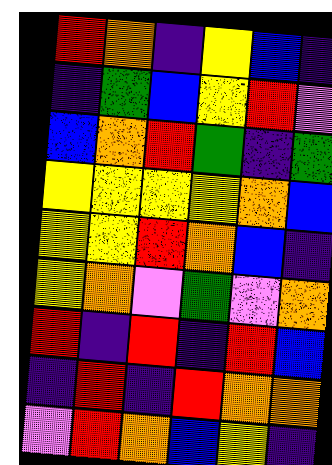[["red", "orange", "indigo", "yellow", "blue", "indigo"], ["indigo", "green", "blue", "yellow", "red", "violet"], ["blue", "orange", "red", "green", "indigo", "green"], ["yellow", "yellow", "yellow", "yellow", "orange", "blue"], ["yellow", "yellow", "red", "orange", "blue", "indigo"], ["yellow", "orange", "violet", "green", "violet", "orange"], ["red", "indigo", "red", "indigo", "red", "blue"], ["indigo", "red", "indigo", "red", "orange", "orange"], ["violet", "red", "orange", "blue", "yellow", "indigo"]]